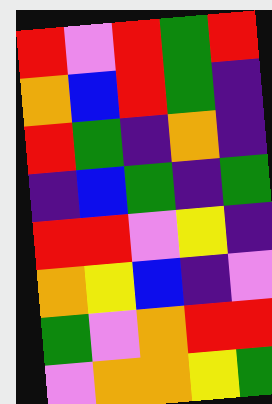[["red", "violet", "red", "green", "red"], ["orange", "blue", "red", "green", "indigo"], ["red", "green", "indigo", "orange", "indigo"], ["indigo", "blue", "green", "indigo", "green"], ["red", "red", "violet", "yellow", "indigo"], ["orange", "yellow", "blue", "indigo", "violet"], ["green", "violet", "orange", "red", "red"], ["violet", "orange", "orange", "yellow", "green"]]